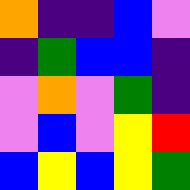[["orange", "indigo", "indigo", "blue", "violet"], ["indigo", "green", "blue", "blue", "indigo"], ["violet", "orange", "violet", "green", "indigo"], ["violet", "blue", "violet", "yellow", "red"], ["blue", "yellow", "blue", "yellow", "green"]]